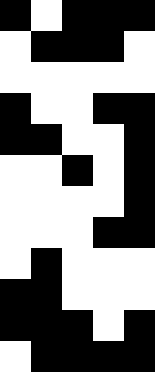[["black", "white", "black", "black", "black"], ["white", "black", "black", "black", "white"], ["white", "white", "white", "white", "white"], ["black", "white", "white", "black", "black"], ["black", "black", "white", "white", "black"], ["white", "white", "black", "white", "black"], ["white", "white", "white", "white", "black"], ["white", "white", "white", "black", "black"], ["white", "black", "white", "white", "white"], ["black", "black", "white", "white", "white"], ["black", "black", "black", "white", "black"], ["white", "black", "black", "black", "black"]]